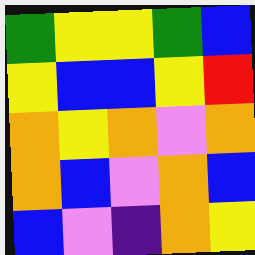[["green", "yellow", "yellow", "green", "blue"], ["yellow", "blue", "blue", "yellow", "red"], ["orange", "yellow", "orange", "violet", "orange"], ["orange", "blue", "violet", "orange", "blue"], ["blue", "violet", "indigo", "orange", "yellow"]]